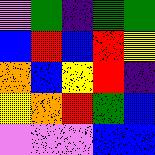[["violet", "green", "indigo", "green", "green"], ["blue", "red", "blue", "red", "yellow"], ["orange", "blue", "yellow", "red", "indigo"], ["yellow", "orange", "red", "green", "blue"], ["violet", "violet", "violet", "blue", "blue"]]